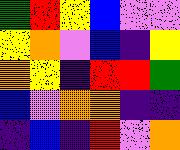[["green", "red", "yellow", "blue", "violet", "violet"], ["yellow", "orange", "violet", "blue", "indigo", "yellow"], ["orange", "yellow", "indigo", "red", "red", "green"], ["blue", "violet", "orange", "orange", "indigo", "indigo"], ["indigo", "blue", "indigo", "red", "violet", "orange"]]